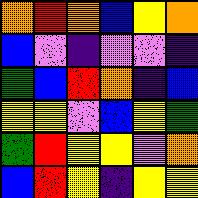[["orange", "red", "orange", "blue", "yellow", "orange"], ["blue", "violet", "indigo", "violet", "violet", "indigo"], ["green", "blue", "red", "orange", "indigo", "blue"], ["yellow", "yellow", "violet", "blue", "yellow", "green"], ["green", "red", "yellow", "yellow", "violet", "orange"], ["blue", "red", "yellow", "indigo", "yellow", "yellow"]]